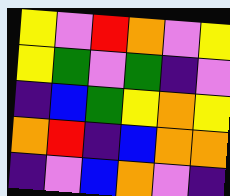[["yellow", "violet", "red", "orange", "violet", "yellow"], ["yellow", "green", "violet", "green", "indigo", "violet"], ["indigo", "blue", "green", "yellow", "orange", "yellow"], ["orange", "red", "indigo", "blue", "orange", "orange"], ["indigo", "violet", "blue", "orange", "violet", "indigo"]]